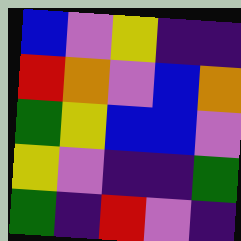[["blue", "violet", "yellow", "indigo", "indigo"], ["red", "orange", "violet", "blue", "orange"], ["green", "yellow", "blue", "blue", "violet"], ["yellow", "violet", "indigo", "indigo", "green"], ["green", "indigo", "red", "violet", "indigo"]]